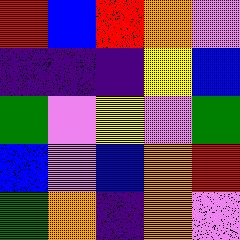[["red", "blue", "red", "orange", "violet"], ["indigo", "indigo", "indigo", "yellow", "blue"], ["green", "violet", "yellow", "violet", "green"], ["blue", "violet", "blue", "orange", "red"], ["green", "orange", "indigo", "orange", "violet"]]